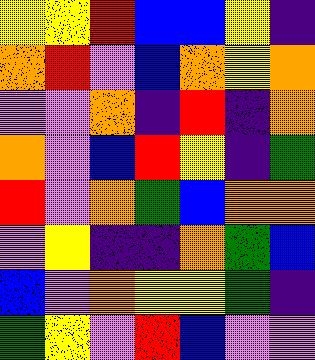[["yellow", "yellow", "red", "blue", "blue", "yellow", "indigo"], ["orange", "red", "violet", "blue", "orange", "yellow", "orange"], ["violet", "violet", "orange", "indigo", "red", "indigo", "orange"], ["orange", "violet", "blue", "red", "yellow", "indigo", "green"], ["red", "violet", "orange", "green", "blue", "orange", "orange"], ["violet", "yellow", "indigo", "indigo", "orange", "green", "blue"], ["blue", "violet", "orange", "yellow", "yellow", "green", "indigo"], ["green", "yellow", "violet", "red", "blue", "violet", "violet"]]